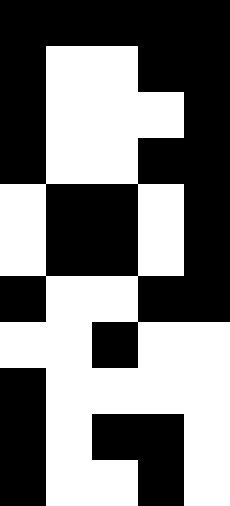[["black", "black", "black", "black", "black"], ["black", "white", "white", "black", "black"], ["black", "white", "white", "white", "black"], ["black", "white", "white", "black", "black"], ["white", "black", "black", "white", "black"], ["white", "black", "black", "white", "black"], ["black", "white", "white", "black", "black"], ["white", "white", "black", "white", "white"], ["black", "white", "white", "white", "white"], ["black", "white", "black", "black", "white"], ["black", "white", "white", "black", "white"]]